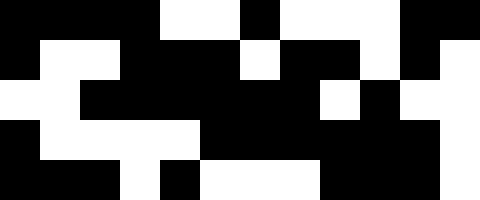[["black", "black", "black", "black", "white", "white", "black", "white", "white", "white", "black", "black"], ["black", "white", "white", "black", "black", "black", "white", "black", "black", "white", "black", "white"], ["white", "white", "black", "black", "black", "black", "black", "black", "white", "black", "white", "white"], ["black", "white", "white", "white", "white", "black", "black", "black", "black", "black", "black", "white"], ["black", "black", "black", "white", "black", "white", "white", "white", "black", "black", "black", "white"]]